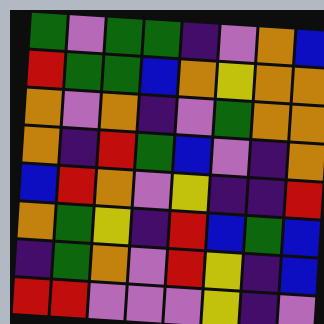[["green", "violet", "green", "green", "indigo", "violet", "orange", "blue"], ["red", "green", "green", "blue", "orange", "yellow", "orange", "orange"], ["orange", "violet", "orange", "indigo", "violet", "green", "orange", "orange"], ["orange", "indigo", "red", "green", "blue", "violet", "indigo", "orange"], ["blue", "red", "orange", "violet", "yellow", "indigo", "indigo", "red"], ["orange", "green", "yellow", "indigo", "red", "blue", "green", "blue"], ["indigo", "green", "orange", "violet", "red", "yellow", "indigo", "blue"], ["red", "red", "violet", "violet", "violet", "yellow", "indigo", "violet"]]